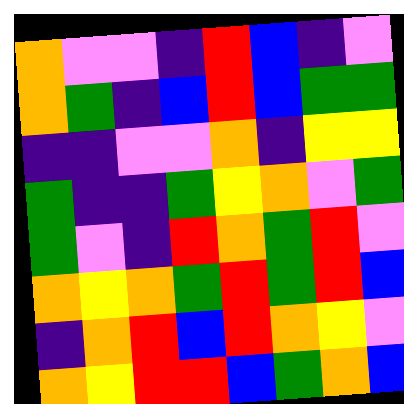[["orange", "violet", "violet", "indigo", "red", "blue", "indigo", "violet"], ["orange", "green", "indigo", "blue", "red", "blue", "green", "green"], ["indigo", "indigo", "violet", "violet", "orange", "indigo", "yellow", "yellow"], ["green", "indigo", "indigo", "green", "yellow", "orange", "violet", "green"], ["green", "violet", "indigo", "red", "orange", "green", "red", "violet"], ["orange", "yellow", "orange", "green", "red", "green", "red", "blue"], ["indigo", "orange", "red", "blue", "red", "orange", "yellow", "violet"], ["orange", "yellow", "red", "red", "blue", "green", "orange", "blue"]]